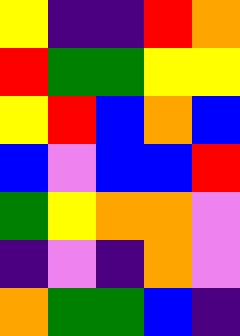[["yellow", "indigo", "indigo", "red", "orange"], ["red", "green", "green", "yellow", "yellow"], ["yellow", "red", "blue", "orange", "blue"], ["blue", "violet", "blue", "blue", "red"], ["green", "yellow", "orange", "orange", "violet"], ["indigo", "violet", "indigo", "orange", "violet"], ["orange", "green", "green", "blue", "indigo"]]